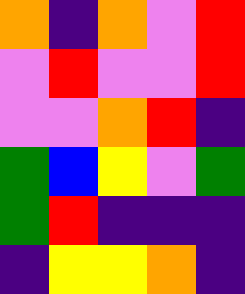[["orange", "indigo", "orange", "violet", "red"], ["violet", "red", "violet", "violet", "red"], ["violet", "violet", "orange", "red", "indigo"], ["green", "blue", "yellow", "violet", "green"], ["green", "red", "indigo", "indigo", "indigo"], ["indigo", "yellow", "yellow", "orange", "indigo"]]